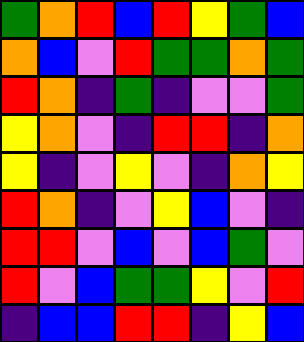[["green", "orange", "red", "blue", "red", "yellow", "green", "blue"], ["orange", "blue", "violet", "red", "green", "green", "orange", "green"], ["red", "orange", "indigo", "green", "indigo", "violet", "violet", "green"], ["yellow", "orange", "violet", "indigo", "red", "red", "indigo", "orange"], ["yellow", "indigo", "violet", "yellow", "violet", "indigo", "orange", "yellow"], ["red", "orange", "indigo", "violet", "yellow", "blue", "violet", "indigo"], ["red", "red", "violet", "blue", "violet", "blue", "green", "violet"], ["red", "violet", "blue", "green", "green", "yellow", "violet", "red"], ["indigo", "blue", "blue", "red", "red", "indigo", "yellow", "blue"]]